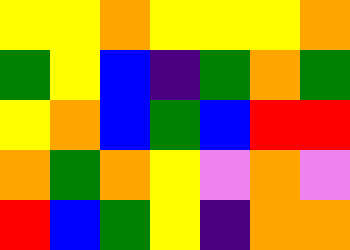[["yellow", "yellow", "orange", "yellow", "yellow", "yellow", "orange"], ["green", "yellow", "blue", "indigo", "green", "orange", "green"], ["yellow", "orange", "blue", "green", "blue", "red", "red"], ["orange", "green", "orange", "yellow", "violet", "orange", "violet"], ["red", "blue", "green", "yellow", "indigo", "orange", "orange"]]